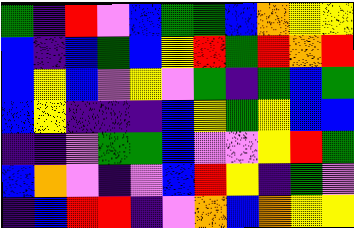[["green", "indigo", "red", "violet", "blue", "green", "green", "blue", "orange", "yellow", "yellow"], ["blue", "indigo", "blue", "green", "blue", "yellow", "red", "green", "red", "orange", "red"], ["blue", "yellow", "blue", "violet", "yellow", "violet", "green", "indigo", "green", "blue", "green"], ["blue", "yellow", "indigo", "indigo", "indigo", "blue", "yellow", "green", "yellow", "blue", "blue"], ["indigo", "indigo", "violet", "green", "green", "blue", "violet", "violet", "yellow", "red", "green"], ["blue", "orange", "violet", "indigo", "violet", "blue", "red", "yellow", "indigo", "green", "violet"], ["indigo", "blue", "red", "red", "indigo", "violet", "orange", "blue", "orange", "yellow", "yellow"]]